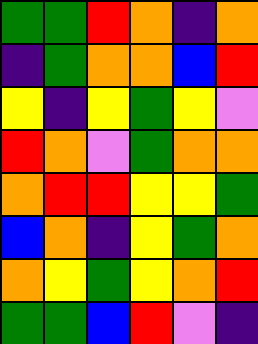[["green", "green", "red", "orange", "indigo", "orange"], ["indigo", "green", "orange", "orange", "blue", "red"], ["yellow", "indigo", "yellow", "green", "yellow", "violet"], ["red", "orange", "violet", "green", "orange", "orange"], ["orange", "red", "red", "yellow", "yellow", "green"], ["blue", "orange", "indigo", "yellow", "green", "orange"], ["orange", "yellow", "green", "yellow", "orange", "red"], ["green", "green", "blue", "red", "violet", "indigo"]]